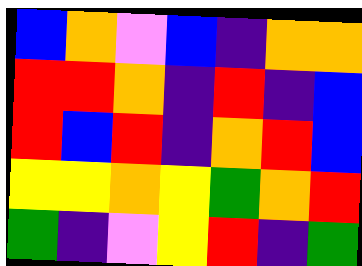[["blue", "orange", "violet", "blue", "indigo", "orange", "orange"], ["red", "red", "orange", "indigo", "red", "indigo", "blue"], ["red", "blue", "red", "indigo", "orange", "red", "blue"], ["yellow", "yellow", "orange", "yellow", "green", "orange", "red"], ["green", "indigo", "violet", "yellow", "red", "indigo", "green"]]